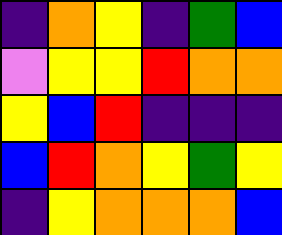[["indigo", "orange", "yellow", "indigo", "green", "blue"], ["violet", "yellow", "yellow", "red", "orange", "orange"], ["yellow", "blue", "red", "indigo", "indigo", "indigo"], ["blue", "red", "orange", "yellow", "green", "yellow"], ["indigo", "yellow", "orange", "orange", "orange", "blue"]]